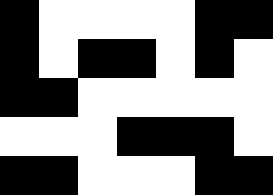[["black", "white", "white", "white", "white", "black", "black"], ["black", "white", "black", "black", "white", "black", "white"], ["black", "black", "white", "white", "white", "white", "white"], ["white", "white", "white", "black", "black", "black", "white"], ["black", "black", "white", "white", "white", "black", "black"]]